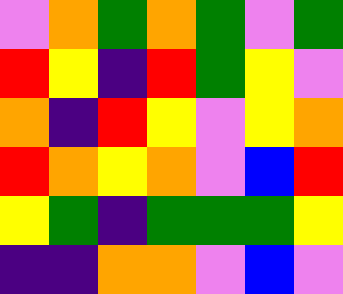[["violet", "orange", "green", "orange", "green", "violet", "green"], ["red", "yellow", "indigo", "red", "green", "yellow", "violet"], ["orange", "indigo", "red", "yellow", "violet", "yellow", "orange"], ["red", "orange", "yellow", "orange", "violet", "blue", "red"], ["yellow", "green", "indigo", "green", "green", "green", "yellow"], ["indigo", "indigo", "orange", "orange", "violet", "blue", "violet"]]